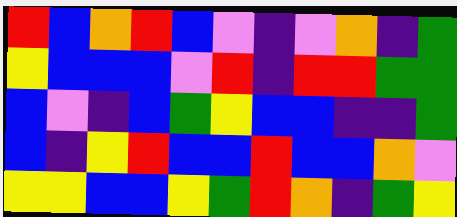[["red", "blue", "orange", "red", "blue", "violet", "indigo", "violet", "orange", "indigo", "green"], ["yellow", "blue", "blue", "blue", "violet", "red", "indigo", "red", "red", "green", "green"], ["blue", "violet", "indigo", "blue", "green", "yellow", "blue", "blue", "indigo", "indigo", "green"], ["blue", "indigo", "yellow", "red", "blue", "blue", "red", "blue", "blue", "orange", "violet"], ["yellow", "yellow", "blue", "blue", "yellow", "green", "red", "orange", "indigo", "green", "yellow"]]